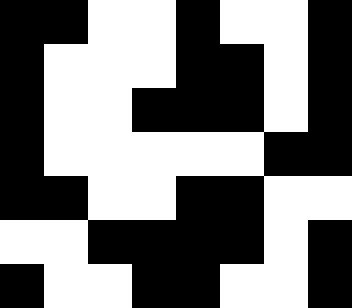[["black", "black", "white", "white", "black", "white", "white", "black"], ["black", "white", "white", "white", "black", "black", "white", "black"], ["black", "white", "white", "black", "black", "black", "white", "black"], ["black", "white", "white", "white", "white", "white", "black", "black"], ["black", "black", "white", "white", "black", "black", "white", "white"], ["white", "white", "black", "black", "black", "black", "white", "black"], ["black", "white", "white", "black", "black", "white", "white", "black"]]